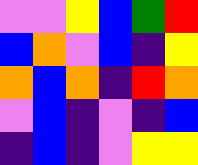[["violet", "violet", "yellow", "blue", "green", "red"], ["blue", "orange", "violet", "blue", "indigo", "yellow"], ["orange", "blue", "orange", "indigo", "red", "orange"], ["violet", "blue", "indigo", "violet", "indigo", "blue"], ["indigo", "blue", "indigo", "violet", "yellow", "yellow"]]